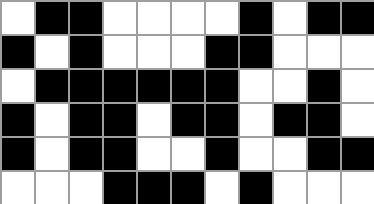[["white", "black", "black", "white", "white", "white", "white", "black", "white", "black", "black"], ["black", "white", "black", "white", "white", "white", "black", "black", "white", "white", "white"], ["white", "black", "black", "black", "black", "black", "black", "white", "white", "black", "white"], ["black", "white", "black", "black", "white", "black", "black", "white", "black", "black", "white"], ["black", "white", "black", "black", "white", "white", "black", "white", "white", "black", "black"], ["white", "white", "white", "black", "black", "black", "white", "black", "white", "white", "white"]]